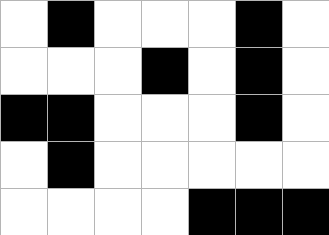[["white", "black", "white", "white", "white", "black", "white"], ["white", "white", "white", "black", "white", "black", "white"], ["black", "black", "white", "white", "white", "black", "white"], ["white", "black", "white", "white", "white", "white", "white"], ["white", "white", "white", "white", "black", "black", "black"]]